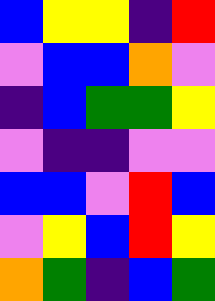[["blue", "yellow", "yellow", "indigo", "red"], ["violet", "blue", "blue", "orange", "violet"], ["indigo", "blue", "green", "green", "yellow"], ["violet", "indigo", "indigo", "violet", "violet"], ["blue", "blue", "violet", "red", "blue"], ["violet", "yellow", "blue", "red", "yellow"], ["orange", "green", "indigo", "blue", "green"]]